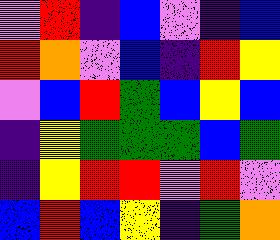[["violet", "red", "indigo", "blue", "violet", "indigo", "blue"], ["red", "orange", "violet", "blue", "indigo", "red", "yellow"], ["violet", "blue", "red", "green", "blue", "yellow", "blue"], ["indigo", "yellow", "green", "green", "green", "blue", "green"], ["indigo", "yellow", "red", "red", "violet", "red", "violet"], ["blue", "red", "blue", "yellow", "indigo", "green", "orange"]]